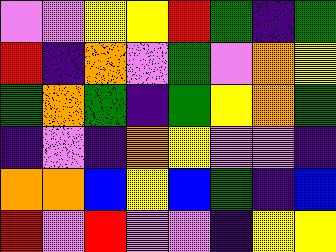[["violet", "violet", "yellow", "yellow", "red", "green", "indigo", "green"], ["red", "indigo", "orange", "violet", "green", "violet", "orange", "yellow"], ["green", "orange", "green", "indigo", "green", "yellow", "orange", "green"], ["indigo", "violet", "indigo", "orange", "yellow", "violet", "violet", "indigo"], ["orange", "orange", "blue", "yellow", "blue", "green", "indigo", "blue"], ["red", "violet", "red", "violet", "violet", "indigo", "yellow", "yellow"]]